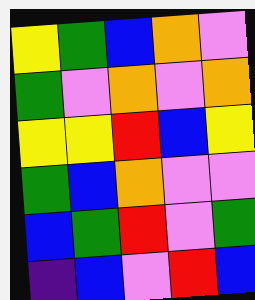[["yellow", "green", "blue", "orange", "violet"], ["green", "violet", "orange", "violet", "orange"], ["yellow", "yellow", "red", "blue", "yellow"], ["green", "blue", "orange", "violet", "violet"], ["blue", "green", "red", "violet", "green"], ["indigo", "blue", "violet", "red", "blue"]]